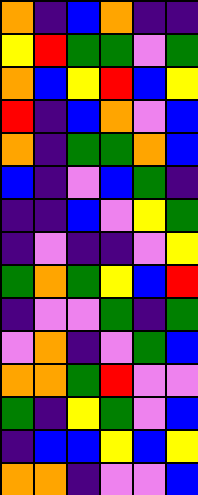[["orange", "indigo", "blue", "orange", "indigo", "indigo"], ["yellow", "red", "green", "green", "violet", "green"], ["orange", "blue", "yellow", "red", "blue", "yellow"], ["red", "indigo", "blue", "orange", "violet", "blue"], ["orange", "indigo", "green", "green", "orange", "blue"], ["blue", "indigo", "violet", "blue", "green", "indigo"], ["indigo", "indigo", "blue", "violet", "yellow", "green"], ["indigo", "violet", "indigo", "indigo", "violet", "yellow"], ["green", "orange", "green", "yellow", "blue", "red"], ["indigo", "violet", "violet", "green", "indigo", "green"], ["violet", "orange", "indigo", "violet", "green", "blue"], ["orange", "orange", "green", "red", "violet", "violet"], ["green", "indigo", "yellow", "green", "violet", "blue"], ["indigo", "blue", "blue", "yellow", "blue", "yellow"], ["orange", "orange", "indigo", "violet", "violet", "blue"]]